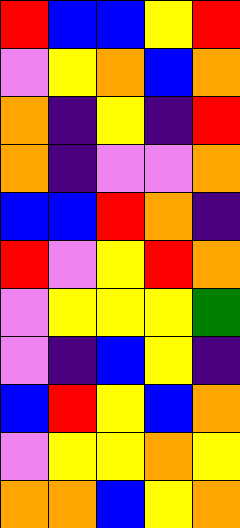[["red", "blue", "blue", "yellow", "red"], ["violet", "yellow", "orange", "blue", "orange"], ["orange", "indigo", "yellow", "indigo", "red"], ["orange", "indigo", "violet", "violet", "orange"], ["blue", "blue", "red", "orange", "indigo"], ["red", "violet", "yellow", "red", "orange"], ["violet", "yellow", "yellow", "yellow", "green"], ["violet", "indigo", "blue", "yellow", "indigo"], ["blue", "red", "yellow", "blue", "orange"], ["violet", "yellow", "yellow", "orange", "yellow"], ["orange", "orange", "blue", "yellow", "orange"]]